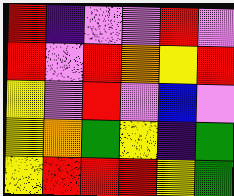[["red", "indigo", "violet", "violet", "red", "violet"], ["red", "violet", "red", "orange", "yellow", "red"], ["yellow", "violet", "red", "violet", "blue", "violet"], ["yellow", "orange", "green", "yellow", "indigo", "green"], ["yellow", "red", "red", "red", "yellow", "green"]]